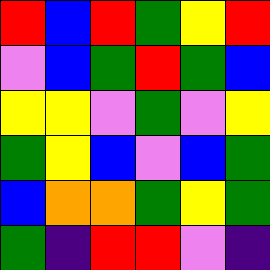[["red", "blue", "red", "green", "yellow", "red"], ["violet", "blue", "green", "red", "green", "blue"], ["yellow", "yellow", "violet", "green", "violet", "yellow"], ["green", "yellow", "blue", "violet", "blue", "green"], ["blue", "orange", "orange", "green", "yellow", "green"], ["green", "indigo", "red", "red", "violet", "indigo"]]